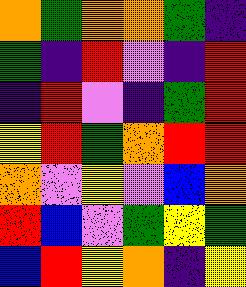[["orange", "green", "orange", "orange", "green", "indigo"], ["green", "indigo", "red", "violet", "indigo", "red"], ["indigo", "red", "violet", "indigo", "green", "red"], ["yellow", "red", "green", "orange", "red", "red"], ["orange", "violet", "yellow", "violet", "blue", "orange"], ["red", "blue", "violet", "green", "yellow", "green"], ["blue", "red", "yellow", "orange", "indigo", "yellow"]]